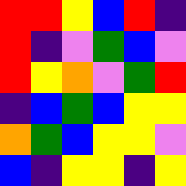[["red", "red", "yellow", "blue", "red", "indigo"], ["red", "indigo", "violet", "green", "blue", "violet"], ["red", "yellow", "orange", "violet", "green", "red"], ["indigo", "blue", "green", "blue", "yellow", "yellow"], ["orange", "green", "blue", "yellow", "yellow", "violet"], ["blue", "indigo", "yellow", "yellow", "indigo", "yellow"]]